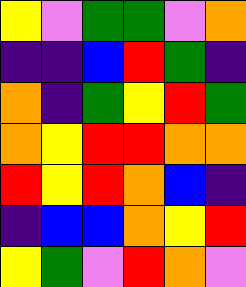[["yellow", "violet", "green", "green", "violet", "orange"], ["indigo", "indigo", "blue", "red", "green", "indigo"], ["orange", "indigo", "green", "yellow", "red", "green"], ["orange", "yellow", "red", "red", "orange", "orange"], ["red", "yellow", "red", "orange", "blue", "indigo"], ["indigo", "blue", "blue", "orange", "yellow", "red"], ["yellow", "green", "violet", "red", "orange", "violet"]]